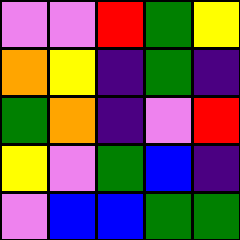[["violet", "violet", "red", "green", "yellow"], ["orange", "yellow", "indigo", "green", "indigo"], ["green", "orange", "indigo", "violet", "red"], ["yellow", "violet", "green", "blue", "indigo"], ["violet", "blue", "blue", "green", "green"]]